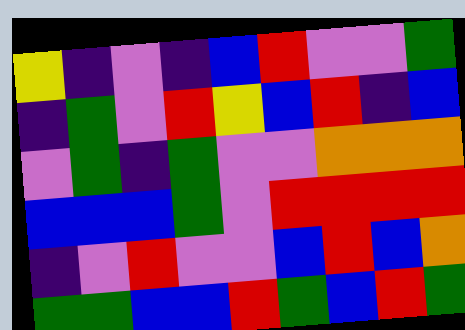[["yellow", "indigo", "violet", "indigo", "blue", "red", "violet", "violet", "green"], ["indigo", "green", "violet", "red", "yellow", "blue", "red", "indigo", "blue"], ["violet", "green", "indigo", "green", "violet", "violet", "orange", "orange", "orange"], ["blue", "blue", "blue", "green", "violet", "red", "red", "red", "red"], ["indigo", "violet", "red", "violet", "violet", "blue", "red", "blue", "orange"], ["green", "green", "blue", "blue", "red", "green", "blue", "red", "green"]]